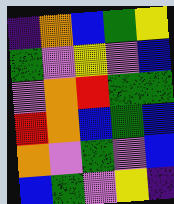[["indigo", "orange", "blue", "green", "yellow"], ["green", "violet", "yellow", "violet", "blue"], ["violet", "orange", "red", "green", "green"], ["red", "orange", "blue", "green", "blue"], ["orange", "violet", "green", "violet", "blue"], ["blue", "green", "violet", "yellow", "indigo"]]